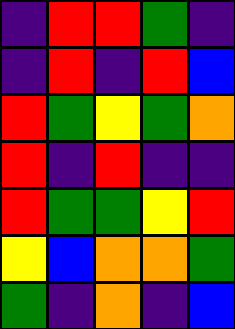[["indigo", "red", "red", "green", "indigo"], ["indigo", "red", "indigo", "red", "blue"], ["red", "green", "yellow", "green", "orange"], ["red", "indigo", "red", "indigo", "indigo"], ["red", "green", "green", "yellow", "red"], ["yellow", "blue", "orange", "orange", "green"], ["green", "indigo", "orange", "indigo", "blue"]]